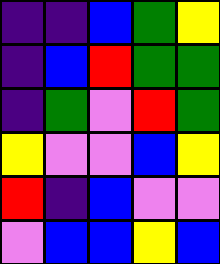[["indigo", "indigo", "blue", "green", "yellow"], ["indigo", "blue", "red", "green", "green"], ["indigo", "green", "violet", "red", "green"], ["yellow", "violet", "violet", "blue", "yellow"], ["red", "indigo", "blue", "violet", "violet"], ["violet", "blue", "blue", "yellow", "blue"]]